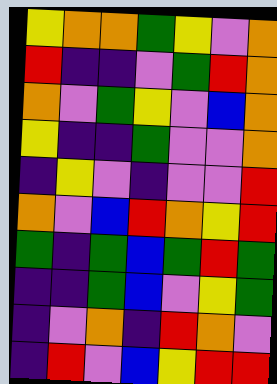[["yellow", "orange", "orange", "green", "yellow", "violet", "orange"], ["red", "indigo", "indigo", "violet", "green", "red", "orange"], ["orange", "violet", "green", "yellow", "violet", "blue", "orange"], ["yellow", "indigo", "indigo", "green", "violet", "violet", "orange"], ["indigo", "yellow", "violet", "indigo", "violet", "violet", "red"], ["orange", "violet", "blue", "red", "orange", "yellow", "red"], ["green", "indigo", "green", "blue", "green", "red", "green"], ["indigo", "indigo", "green", "blue", "violet", "yellow", "green"], ["indigo", "violet", "orange", "indigo", "red", "orange", "violet"], ["indigo", "red", "violet", "blue", "yellow", "red", "red"]]